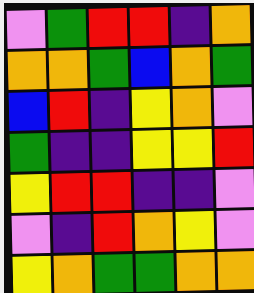[["violet", "green", "red", "red", "indigo", "orange"], ["orange", "orange", "green", "blue", "orange", "green"], ["blue", "red", "indigo", "yellow", "orange", "violet"], ["green", "indigo", "indigo", "yellow", "yellow", "red"], ["yellow", "red", "red", "indigo", "indigo", "violet"], ["violet", "indigo", "red", "orange", "yellow", "violet"], ["yellow", "orange", "green", "green", "orange", "orange"]]